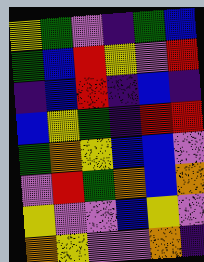[["yellow", "green", "violet", "indigo", "green", "blue"], ["green", "blue", "red", "yellow", "violet", "red"], ["indigo", "blue", "red", "indigo", "blue", "indigo"], ["blue", "yellow", "green", "indigo", "red", "red"], ["green", "orange", "yellow", "blue", "blue", "violet"], ["violet", "red", "green", "orange", "blue", "orange"], ["yellow", "violet", "violet", "blue", "yellow", "violet"], ["orange", "yellow", "violet", "violet", "orange", "indigo"]]